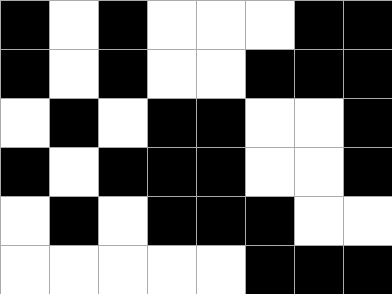[["black", "white", "black", "white", "white", "white", "black", "black"], ["black", "white", "black", "white", "white", "black", "black", "black"], ["white", "black", "white", "black", "black", "white", "white", "black"], ["black", "white", "black", "black", "black", "white", "white", "black"], ["white", "black", "white", "black", "black", "black", "white", "white"], ["white", "white", "white", "white", "white", "black", "black", "black"]]